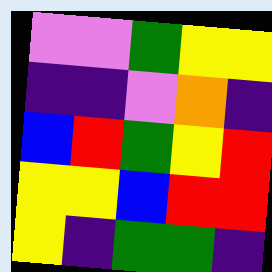[["violet", "violet", "green", "yellow", "yellow"], ["indigo", "indigo", "violet", "orange", "indigo"], ["blue", "red", "green", "yellow", "red"], ["yellow", "yellow", "blue", "red", "red"], ["yellow", "indigo", "green", "green", "indigo"]]